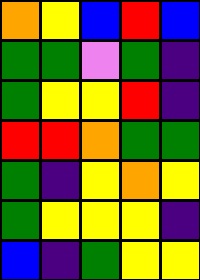[["orange", "yellow", "blue", "red", "blue"], ["green", "green", "violet", "green", "indigo"], ["green", "yellow", "yellow", "red", "indigo"], ["red", "red", "orange", "green", "green"], ["green", "indigo", "yellow", "orange", "yellow"], ["green", "yellow", "yellow", "yellow", "indigo"], ["blue", "indigo", "green", "yellow", "yellow"]]